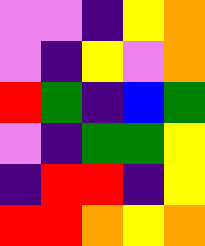[["violet", "violet", "indigo", "yellow", "orange"], ["violet", "indigo", "yellow", "violet", "orange"], ["red", "green", "indigo", "blue", "green"], ["violet", "indigo", "green", "green", "yellow"], ["indigo", "red", "red", "indigo", "yellow"], ["red", "red", "orange", "yellow", "orange"]]